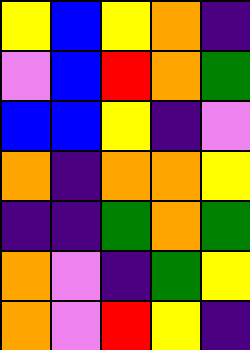[["yellow", "blue", "yellow", "orange", "indigo"], ["violet", "blue", "red", "orange", "green"], ["blue", "blue", "yellow", "indigo", "violet"], ["orange", "indigo", "orange", "orange", "yellow"], ["indigo", "indigo", "green", "orange", "green"], ["orange", "violet", "indigo", "green", "yellow"], ["orange", "violet", "red", "yellow", "indigo"]]